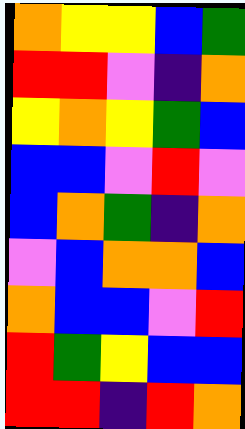[["orange", "yellow", "yellow", "blue", "green"], ["red", "red", "violet", "indigo", "orange"], ["yellow", "orange", "yellow", "green", "blue"], ["blue", "blue", "violet", "red", "violet"], ["blue", "orange", "green", "indigo", "orange"], ["violet", "blue", "orange", "orange", "blue"], ["orange", "blue", "blue", "violet", "red"], ["red", "green", "yellow", "blue", "blue"], ["red", "red", "indigo", "red", "orange"]]